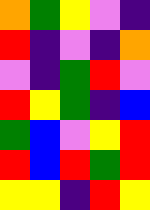[["orange", "green", "yellow", "violet", "indigo"], ["red", "indigo", "violet", "indigo", "orange"], ["violet", "indigo", "green", "red", "violet"], ["red", "yellow", "green", "indigo", "blue"], ["green", "blue", "violet", "yellow", "red"], ["red", "blue", "red", "green", "red"], ["yellow", "yellow", "indigo", "red", "yellow"]]